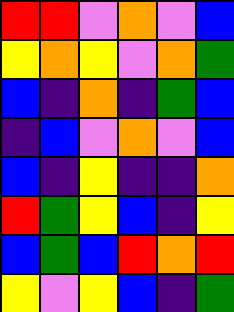[["red", "red", "violet", "orange", "violet", "blue"], ["yellow", "orange", "yellow", "violet", "orange", "green"], ["blue", "indigo", "orange", "indigo", "green", "blue"], ["indigo", "blue", "violet", "orange", "violet", "blue"], ["blue", "indigo", "yellow", "indigo", "indigo", "orange"], ["red", "green", "yellow", "blue", "indigo", "yellow"], ["blue", "green", "blue", "red", "orange", "red"], ["yellow", "violet", "yellow", "blue", "indigo", "green"]]